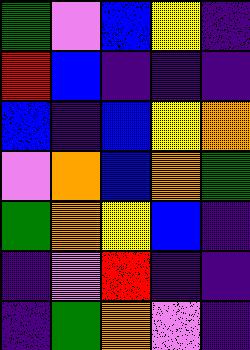[["green", "violet", "blue", "yellow", "indigo"], ["red", "blue", "indigo", "indigo", "indigo"], ["blue", "indigo", "blue", "yellow", "orange"], ["violet", "orange", "blue", "orange", "green"], ["green", "orange", "yellow", "blue", "indigo"], ["indigo", "violet", "red", "indigo", "indigo"], ["indigo", "green", "orange", "violet", "indigo"]]